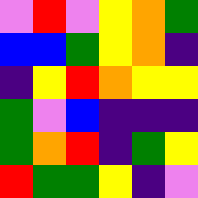[["violet", "red", "violet", "yellow", "orange", "green"], ["blue", "blue", "green", "yellow", "orange", "indigo"], ["indigo", "yellow", "red", "orange", "yellow", "yellow"], ["green", "violet", "blue", "indigo", "indigo", "indigo"], ["green", "orange", "red", "indigo", "green", "yellow"], ["red", "green", "green", "yellow", "indigo", "violet"]]